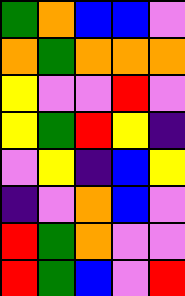[["green", "orange", "blue", "blue", "violet"], ["orange", "green", "orange", "orange", "orange"], ["yellow", "violet", "violet", "red", "violet"], ["yellow", "green", "red", "yellow", "indigo"], ["violet", "yellow", "indigo", "blue", "yellow"], ["indigo", "violet", "orange", "blue", "violet"], ["red", "green", "orange", "violet", "violet"], ["red", "green", "blue", "violet", "red"]]